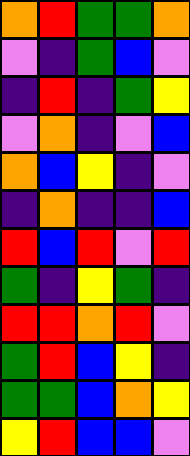[["orange", "red", "green", "green", "orange"], ["violet", "indigo", "green", "blue", "violet"], ["indigo", "red", "indigo", "green", "yellow"], ["violet", "orange", "indigo", "violet", "blue"], ["orange", "blue", "yellow", "indigo", "violet"], ["indigo", "orange", "indigo", "indigo", "blue"], ["red", "blue", "red", "violet", "red"], ["green", "indigo", "yellow", "green", "indigo"], ["red", "red", "orange", "red", "violet"], ["green", "red", "blue", "yellow", "indigo"], ["green", "green", "blue", "orange", "yellow"], ["yellow", "red", "blue", "blue", "violet"]]